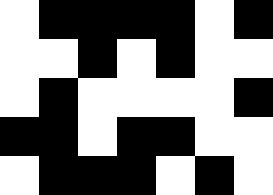[["white", "black", "black", "black", "black", "white", "black"], ["white", "white", "black", "white", "black", "white", "white"], ["white", "black", "white", "white", "white", "white", "black"], ["black", "black", "white", "black", "black", "white", "white"], ["white", "black", "black", "black", "white", "black", "white"]]